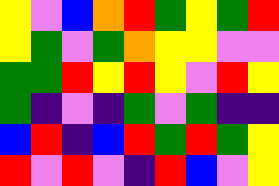[["yellow", "violet", "blue", "orange", "red", "green", "yellow", "green", "red"], ["yellow", "green", "violet", "green", "orange", "yellow", "yellow", "violet", "violet"], ["green", "green", "red", "yellow", "red", "yellow", "violet", "red", "yellow"], ["green", "indigo", "violet", "indigo", "green", "violet", "green", "indigo", "indigo"], ["blue", "red", "indigo", "blue", "red", "green", "red", "green", "yellow"], ["red", "violet", "red", "violet", "indigo", "red", "blue", "violet", "yellow"]]